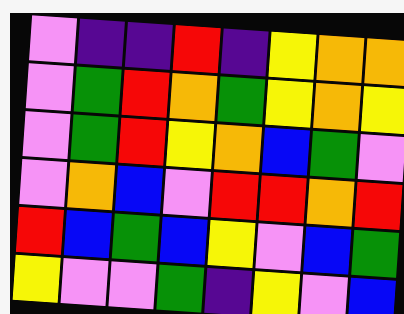[["violet", "indigo", "indigo", "red", "indigo", "yellow", "orange", "orange"], ["violet", "green", "red", "orange", "green", "yellow", "orange", "yellow"], ["violet", "green", "red", "yellow", "orange", "blue", "green", "violet"], ["violet", "orange", "blue", "violet", "red", "red", "orange", "red"], ["red", "blue", "green", "blue", "yellow", "violet", "blue", "green"], ["yellow", "violet", "violet", "green", "indigo", "yellow", "violet", "blue"]]